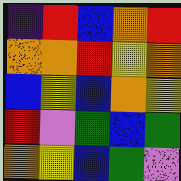[["indigo", "red", "blue", "orange", "red"], ["orange", "orange", "red", "yellow", "orange"], ["blue", "yellow", "blue", "orange", "yellow"], ["red", "violet", "green", "blue", "green"], ["orange", "yellow", "blue", "green", "violet"]]